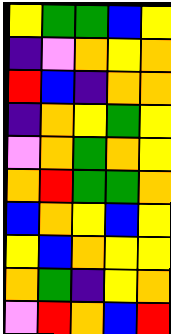[["yellow", "green", "green", "blue", "yellow"], ["indigo", "violet", "orange", "yellow", "orange"], ["red", "blue", "indigo", "orange", "orange"], ["indigo", "orange", "yellow", "green", "yellow"], ["violet", "orange", "green", "orange", "yellow"], ["orange", "red", "green", "green", "orange"], ["blue", "orange", "yellow", "blue", "yellow"], ["yellow", "blue", "orange", "yellow", "yellow"], ["orange", "green", "indigo", "yellow", "orange"], ["violet", "red", "orange", "blue", "red"]]